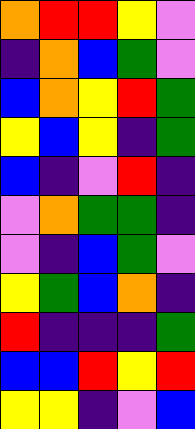[["orange", "red", "red", "yellow", "violet"], ["indigo", "orange", "blue", "green", "violet"], ["blue", "orange", "yellow", "red", "green"], ["yellow", "blue", "yellow", "indigo", "green"], ["blue", "indigo", "violet", "red", "indigo"], ["violet", "orange", "green", "green", "indigo"], ["violet", "indigo", "blue", "green", "violet"], ["yellow", "green", "blue", "orange", "indigo"], ["red", "indigo", "indigo", "indigo", "green"], ["blue", "blue", "red", "yellow", "red"], ["yellow", "yellow", "indigo", "violet", "blue"]]